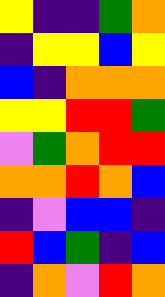[["yellow", "indigo", "indigo", "green", "orange"], ["indigo", "yellow", "yellow", "blue", "yellow"], ["blue", "indigo", "orange", "orange", "orange"], ["yellow", "yellow", "red", "red", "green"], ["violet", "green", "orange", "red", "red"], ["orange", "orange", "red", "orange", "blue"], ["indigo", "violet", "blue", "blue", "indigo"], ["red", "blue", "green", "indigo", "blue"], ["indigo", "orange", "violet", "red", "orange"]]